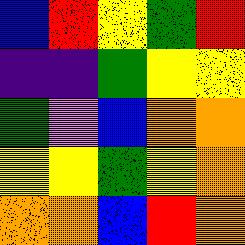[["blue", "red", "yellow", "green", "red"], ["indigo", "indigo", "green", "yellow", "yellow"], ["green", "violet", "blue", "orange", "orange"], ["yellow", "yellow", "green", "yellow", "orange"], ["orange", "orange", "blue", "red", "orange"]]